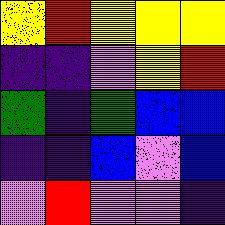[["yellow", "red", "yellow", "yellow", "yellow"], ["indigo", "indigo", "violet", "yellow", "red"], ["green", "indigo", "green", "blue", "blue"], ["indigo", "indigo", "blue", "violet", "blue"], ["violet", "red", "violet", "violet", "indigo"]]